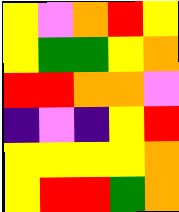[["yellow", "violet", "orange", "red", "yellow"], ["yellow", "green", "green", "yellow", "orange"], ["red", "red", "orange", "orange", "violet"], ["indigo", "violet", "indigo", "yellow", "red"], ["yellow", "yellow", "yellow", "yellow", "orange"], ["yellow", "red", "red", "green", "orange"]]